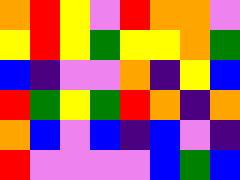[["orange", "red", "yellow", "violet", "red", "orange", "orange", "violet"], ["yellow", "red", "yellow", "green", "yellow", "yellow", "orange", "green"], ["blue", "indigo", "violet", "violet", "orange", "indigo", "yellow", "blue"], ["red", "green", "yellow", "green", "red", "orange", "indigo", "orange"], ["orange", "blue", "violet", "blue", "indigo", "blue", "violet", "indigo"], ["red", "violet", "violet", "violet", "violet", "blue", "green", "blue"]]